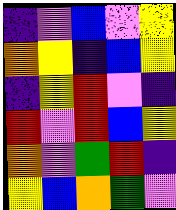[["indigo", "violet", "blue", "violet", "yellow"], ["orange", "yellow", "indigo", "blue", "yellow"], ["indigo", "yellow", "red", "violet", "indigo"], ["red", "violet", "red", "blue", "yellow"], ["orange", "violet", "green", "red", "indigo"], ["yellow", "blue", "orange", "green", "violet"]]